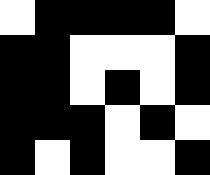[["white", "black", "black", "black", "black", "white"], ["black", "black", "white", "white", "white", "black"], ["black", "black", "white", "black", "white", "black"], ["black", "black", "black", "white", "black", "white"], ["black", "white", "black", "white", "white", "black"]]